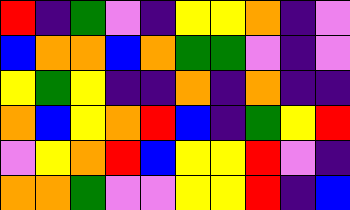[["red", "indigo", "green", "violet", "indigo", "yellow", "yellow", "orange", "indigo", "violet"], ["blue", "orange", "orange", "blue", "orange", "green", "green", "violet", "indigo", "violet"], ["yellow", "green", "yellow", "indigo", "indigo", "orange", "indigo", "orange", "indigo", "indigo"], ["orange", "blue", "yellow", "orange", "red", "blue", "indigo", "green", "yellow", "red"], ["violet", "yellow", "orange", "red", "blue", "yellow", "yellow", "red", "violet", "indigo"], ["orange", "orange", "green", "violet", "violet", "yellow", "yellow", "red", "indigo", "blue"]]